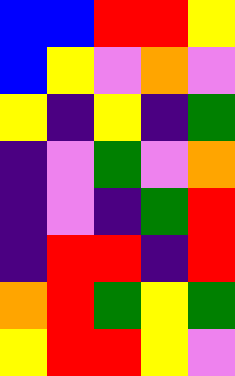[["blue", "blue", "red", "red", "yellow"], ["blue", "yellow", "violet", "orange", "violet"], ["yellow", "indigo", "yellow", "indigo", "green"], ["indigo", "violet", "green", "violet", "orange"], ["indigo", "violet", "indigo", "green", "red"], ["indigo", "red", "red", "indigo", "red"], ["orange", "red", "green", "yellow", "green"], ["yellow", "red", "red", "yellow", "violet"]]